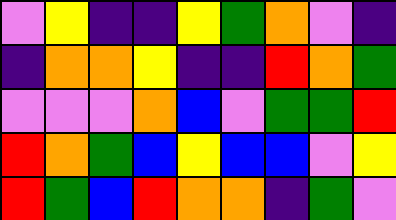[["violet", "yellow", "indigo", "indigo", "yellow", "green", "orange", "violet", "indigo"], ["indigo", "orange", "orange", "yellow", "indigo", "indigo", "red", "orange", "green"], ["violet", "violet", "violet", "orange", "blue", "violet", "green", "green", "red"], ["red", "orange", "green", "blue", "yellow", "blue", "blue", "violet", "yellow"], ["red", "green", "blue", "red", "orange", "orange", "indigo", "green", "violet"]]